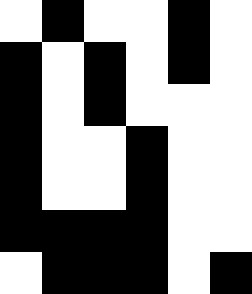[["white", "black", "white", "white", "black", "white"], ["black", "white", "black", "white", "black", "white"], ["black", "white", "black", "white", "white", "white"], ["black", "white", "white", "black", "white", "white"], ["black", "white", "white", "black", "white", "white"], ["black", "black", "black", "black", "white", "white"], ["white", "black", "black", "black", "white", "black"]]